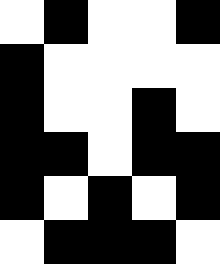[["white", "black", "white", "white", "black"], ["black", "white", "white", "white", "white"], ["black", "white", "white", "black", "white"], ["black", "black", "white", "black", "black"], ["black", "white", "black", "white", "black"], ["white", "black", "black", "black", "white"]]